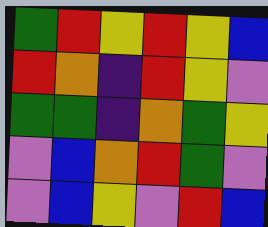[["green", "red", "yellow", "red", "yellow", "blue"], ["red", "orange", "indigo", "red", "yellow", "violet"], ["green", "green", "indigo", "orange", "green", "yellow"], ["violet", "blue", "orange", "red", "green", "violet"], ["violet", "blue", "yellow", "violet", "red", "blue"]]